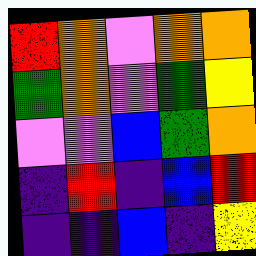[["red", "orange", "violet", "orange", "orange"], ["green", "orange", "violet", "green", "yellow"], ["violet", "violet", "blue", "green", "orange"], ["indigo", "red", "indigo", "blue", "red"], ["indigo", "indigo", "blue", "indigo", "yellow"]]